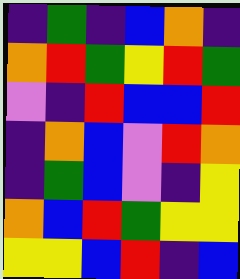[["indigo", "green", "indigo", "blue", "orange", "indigo"], ["orange", "red", "green", "yellow", "red", "green"], ["violet", "indigo", "red", "blue", "blue", "red"], ["indigo", "orange", "blue", "violet", "red", "orange"], ["indigo", "green", "blue", "violet", "indigo", "yellow"], ["orange", "blue", "red", "green", "yellow", "yellow"], ["yellow", "yellow", "blue", "red", "indigo", "blue"]]